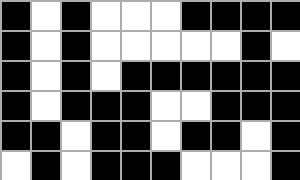[["black", "white", "black", "white", "white", "white", "black", "black", "black", "black"], ["black", "white", "black", "white", "white", "white", "white", "white", "black", "white"], ["black", "white", "black", "white", "black", "black", "black", "black", "black", "black"], ["black", "white", "black", "black", "black", "white", "white", "black", "black", "black"], ["black", "black", "white", "black", "black", "white", "black", "black", "white", "black"], ["white", "black", "white", "black", "black", "black", "white", "white", "white", "black"]]